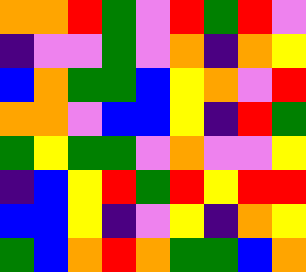[["orange", "orange", "red", "green", "violet", "red", "green", "red", "violet"], ["indigo", "violet", "violet", "green", "violet", "orange", "indigo", "orange", "yellow"], ["blue", "orange", "green", "green", "blue", "yellow", "orange", "violet", "red"], ["orange", "orange", "violet", "blue", "blue", "yellow", "indigo", "red", "green"], ["green", "yellow", "green", "green", "violet", "orange", "violet", "violet", "yellow"], ["indigo", "blue", "yellow", "red", "green", "red", "yellow", "red", "red"], ["blue", "blue", "yellow", "indigo", "violet", "yellow", "indigo", "orange", "yellow"], ["green", "blue", "orange", "red", "orange", "green", "green", "blue", "orange"]]